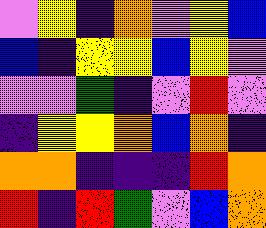[["violet", "yellow", "indigo", "orange", "violet", "yellow", "blue"], ["blue", "indigo", "yellow", "yellow", "blue", "yellow", "violet"], ["violet", "violet", "green", "indigo", "violet", "red", "violet"], ["indigo", "yellow", "yellow", "orange", "blue", "orange", "indigo"], ["orange", "orange", "indigo", "indigo", "indigo", "red", "orange"], ["red", "indigo", "red", "green", "violet", "blue", "orange"]]